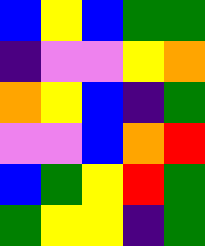[["blue", "yellow", "blue", "green", "green"], ["indigo", "violet", "violet", "yellow", "orange"], ["orange", "yellow", "blue", "indigo", "green"], ["violet", "violet", "blue", "orange", "red"], ["blue", "green", "yellow", "red", "green"], ["green", "yellow", "yellow", "indigo", "green"]]